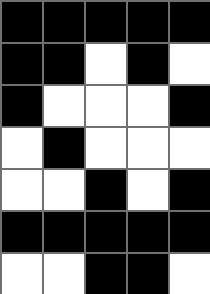[["black", "black", "black", "black", "black"], ["black", "black", "white", "black", "white"], ["black", "white", "white", "white", "black"], ["white", "black", "white", "white", "white"], ["white", "white", "black", "white", "black"], ["black", "black", "black", "black", "black"], ["white", "white", "black", "black", "white"]]